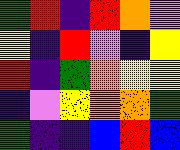[["green", "red", "indigo", "red", "orange", "violet"], ["yellow", "indigo", "red", "violet", "indigo", "yellow"], ["red", "indigo", "green", "orange", "yellow", "yellow"], ["indigo", "violet", "yellow", "orange", "orange", "green"], ["green", "indigo", "indigo", "blue", "red", "blue"]]